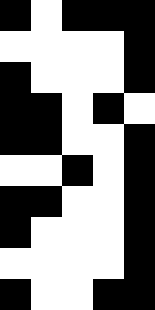[["black", "white", "black", "black", "black"], ["white", "white", "white", "white", "black"], ["black", "white", "white", "white", "black"], ["black", "black", "white", "black", "white"], ["black", "black", "white", "white", "black"], ["white", "white", "black", "white", "black"], ["black", "black", "white", "white", "black"], ["black", "white", "white", "white", "black"], ["white", "white", "white", "white", "black"], ["black", "white", "white", "black", "black"]]